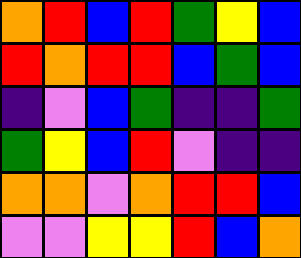[["orange", "red", "blue", "red", "green", "yellow", "blue"], ["red", "orange", "red", "red", "blue", "green", "blue"], ["indigo", "violet", "blue", "green", "indigo", "indigo", "green"], ["green", "yellow", "blue", "red", "violet", "indigo", "indigo"], ["orange", "orange", "violet", "orange", "red", "red", "blue"], ["violet", "violet", "yellow", "yellow", "red", "blue", "orange"]]